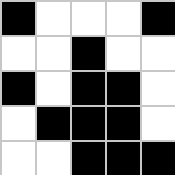[["black", "white", "white", "white", "black"], ["white", "white", "black", "white", "white"], ["black", "white", "black", "black", "white"], ["white", "black", "black", "black", "white"], ["white", "white", "black", "black", "black"]]